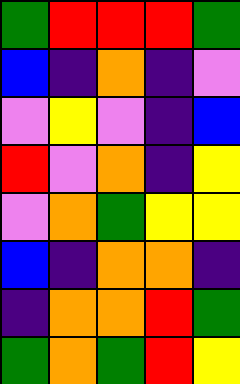[["green", "red", "red", "red", "green"], ["blue", "indigo", "orange", "indigo", "violet"], ["violet", "yellow", "violet", "indigo", "blue"], ["red", "violet", "orange", "indigo", "yellow"], ["violet", "orange", "green", "yellow", "yellow"], ["blue", "indigo", "orange", "orange", "indigo"], ["indigo", "orange", "orange", "red", "green"], ["green", "orange", "green", "red", "yellow"]]